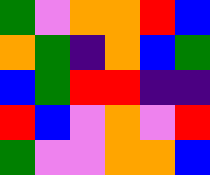[["green", "violet", "orange", "orange", "red", "blue"], ["orange", "green", "indigo", "orange", "blue", "green"], ["blue", "green", "red", "red", "indigo", "indigo"], ["red", "blue", "violet", "orange", "violet", "red"], ["green", "violet", "violet", "orange", "orange", "blue"]]